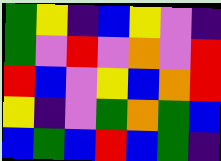[["green", "yellow", "indigo", "blue", "yellow", "violet", "indigo"], ["green", "violet", "red", "violet", "orange", "violet", "red"], ["red", "blue", "violet", "yellow", "blue", "orange", "red"], ["yellow", "indigo", "violet", "green", "orange", "green", "blue"], ["blue", "green", "blue", "red", "blue", "green", "indigo"]]